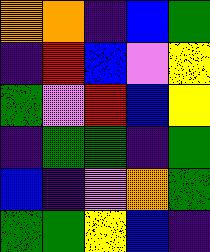[["orange", "orange", "indigo", "blue", "green"], ["indigo", "red", "blue", "violet", "yellow"], ["green", "violet", "red", "blue", "yellow"], ["indigo", "green", "green", "indigo", "green"], ["blue", "indigo", "violet", "orange", "green"], ["green", "green", "yellow", "blue", "indigo"]]